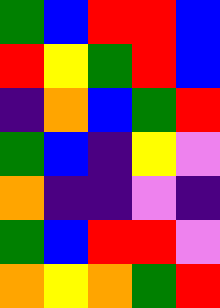[["green", "blue", "red", "red", "blue"], ["red", "yellow", "green", "red", "blue"], ["indigo", "orange", "blue", "green", "red"], ["green", "blue", "indigo", "yellow", "violet"], ["orange", "indigo", "indigo", "violet", "indigo"], ["green", "blue", "red", "red", "violet"], ["orange", "yellow", "orange", "green", "red"]]